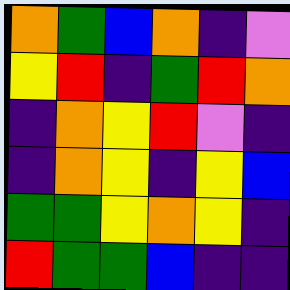[["orange", "green", "blue", "orange", "indigo", "violet"], ["yellow", "red", "indigo", "green", "red", "orange"], ["indigo", "orange", "yellow", "red", "violet", "indigo"], ["indigo", "orange", "yellow", "indigo", "yellow", "blue"], ["green", "green", "yellow", "orange", "yellow", "indigo"], ["red", "green", "green", "blue", "indigo", "indigo"]]